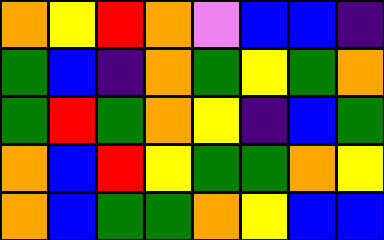[["orange", "yellow", "red", "orange", "violet", "blue", "blue", "indigo"], ["green", "blue", "indigo", "orange", "green", "yellow", "green", "orange"], ["green", "red", "green", "orange", "yellow", "indigo", "blue", "green"], ["orange", "blue", "red", "yellow", "green", "green", "orange", "yellow"], ["orange", "blue", "green", "green", "orange", "yellow", "blue", "blue"]]